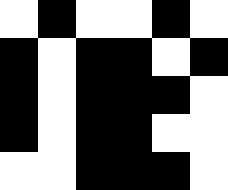[["white", "black", "white", "white", "black", "white"], ["black", "white", "black", "black", "white", "black"], ["black", "white", "black", "black", "black", "white"], ["black", "white", "black", "black", "white", "white"], ["white", "white", "black", "black", "black", "white"]]